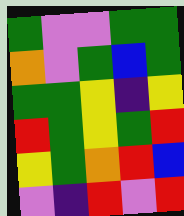[["green", "violet", "violet", "green", "green"], ["orange", "violet", "green", "blue", "green"], ["green", "green", "yellow", "indigo", "yellow"], ["red", "green", "yellow", "green", "red"], ["yellow", "green", "orange", "red", "blue"], ["violet", "indigo", "red", "violet", "red"]]